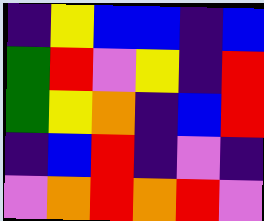[["indigo", "yellow", "blue", "blue", "indigo", "blue"], ["green", "red", "violet", "yellow", "indigo", "red"], ["green", "yellow", "orange", "indigo", "blue", "red"], ["indigo", "blue", "red", "indigo", "violet", "indigo"], ["violet", "orange", "red", "orange", "red", "violet"]]